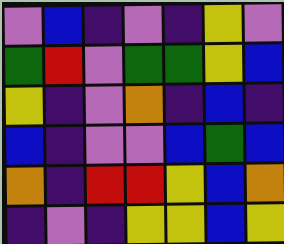[["violet", "blue", "indigo", "violet", "indigo", "yellow", "violet"], ["green", "red", "violet", "green", "green", "yellow", "blue"], ["yellow", "indigo", "violet", "orange", "indigo", "blue", "indigo"], ["blue", "indigo", "violet", "violet", "blue", "green", "blue"], ["orange", "indigo", "red", "red", "yellow", "blue", "orange"], ["indigo", "violet", "indigo", "yellow", "yellow", "blue", "yellow"]]